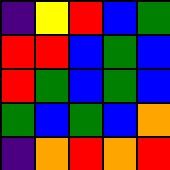[["indigo", "yellow", "red", "blue", "green"], ["red", "red", "blue", "green", "blue"], ["red", "green", "blue", "green", "blue"], ["green", "blue", "green", "blue", "orange"], ["indigo", "orange", "red", "orange", "red"]]